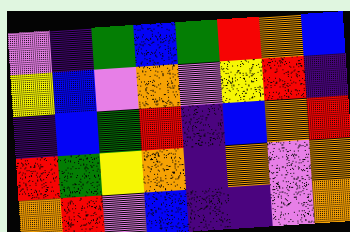[["violet", "indigo", "green", "blue", "green", "red", "orange", "blue"], ["yellow", "blue", "violet", "orange", "violet", "yellow", "red", "indigo"], ["indigo", "blue", "green", "red", "indigo", "blue", "orange", "red"], ["red", "green", "yellow", "orange", "indigo", "orange", "violet", "orange"], ["orange", "red", "violet", "blue", "indigo", "indigo", "violet", "orange"]]